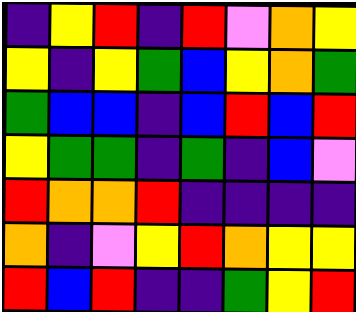[["indigo", "yellow", "red", "indigo", "red", "violet", "orange", "yellow"], ["yellow", "indigo", "yellow", "green", "blue", "yellow", "orange", "green"], ["green", "blue", "blue", "indigo", "blue", "red", "blue", "red"], ["yellow", "green", "green", "indigo", "green", "indigo", "blue", "violet"], ["red", "orange", "orange", "red", "indigo", "indigo", "indigo", "indigo"], ["orange", "indigo", "violet", "yellow", "red", "orange", "yellow", "yellow"], ["red", "blue", "red", "indigo", "indigo", "green", "yellow", "red"]]